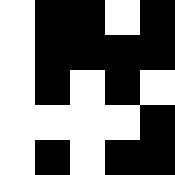[["white", "black", "black", "white", "black"], ["white", "black", "black", "black", "black"], ["white", "black", "white", "black", "white"], ["white", "white", "white", "white", "black"], ["white", "black", "white", "black", "black"]]